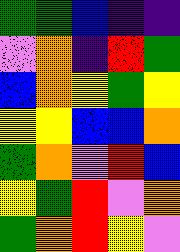[["green", "green", "blue", "indigo", "indigo"], ["violet", "orange", "indigo", "red", "green"], ["blue", "orange", "yellow", "green", "yellow"], ["yellow", "yellow", "blue", "blue", "orange"], ["green", "orange", "violet", "red", "blue"], ["yellow", "green", "red", "violet", "orange"], ["green", "orange", "red", "yellow", "violet"]]